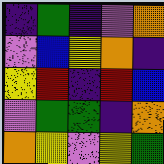[["indigo", "green", "indigo", "violet", "orange"], ["violet", "blue", "yellow", "orange", "indigo"], ["yellow", "red", "indigo", "red", "blue"], ["violet", "green", "green", "indigo", "orange"], ["orange", "yellow", "violet", "yellow", "green"]]